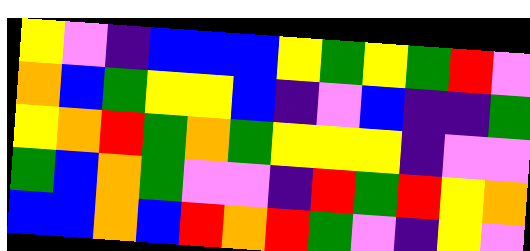[["yellow", "violet", "indigo", "blue", "blue", "blue", "yellow", "green", "yellow", "green", "red", "violet"], ["orange", "blue", "green", "yellow", "yellow", "blue", "indigo", "violet", "blue", "indigo", "indigo", "green"], ["yellow", "orange", "red", "green", "orange", "green", "yellow", "yellow", "yellow", "indigo", "violet", "violet"], ["green", "blue", "orange", "green", "violet", "violet", "indigo", "red", "green", "red", "yellow", "orange"], ["blue", "blue", "orange", "blue", "red", "orange", "red", "green", "violet", "indigo", "yellow", "violet"]]